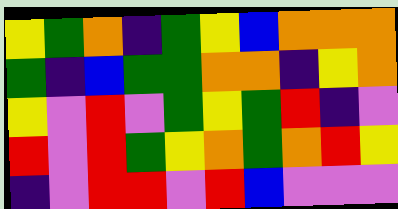[["yellow", "green", "orange", "indigo", "green", "yellow", "blue", "orange", "orange", "orange"], ["green", "indigo", "blue", "green", "green", "orange", "orange", "indigo", "yellow", "orange"], ["yellow", "violet", "red", "violet", "green", "yellow", "green", "red", "indigo", "violet"], ["red", "violet", "red", "green", "yellow", "orange", "green", "orange", "red", "yellow"], ["indigo", "violet", "red", "red", "violet", "red", "blue", "violet", "violet", "violet"]]